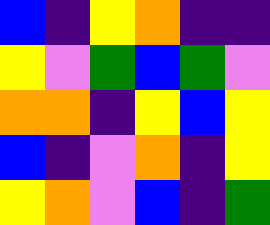[["blue", "indigo", "yellow", "orange", "indigo", "indigo"], ["yellow", "violet", "green", "blue", "green", "violet"], ["orange", "orange", "indigo", "yellow", "blue", "yellow"], ["blue", "indigo", "violet", "orange", "indigo", "yellow"], ["yellow", "orange", "violet", "blue", "indigo", "green"]]